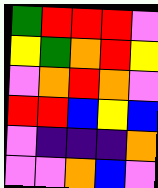[["green", "red", "red", "red", "violet"], ["yellow", "green", "orange", "red", "yellow"], ["violet", "orange", "red", "orange", "violet"], ["red", "red", "blue", "yellow", "blue"], ["violet", "indigo", "indigo", "indigo", "orange"], ["violet", "violet", "orange", "blue", "violet"]]